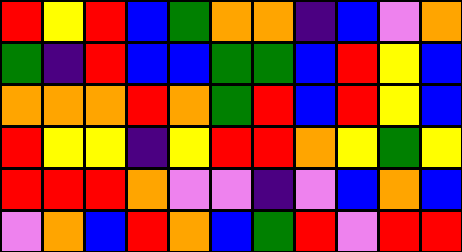[["red", "yellow", "red", "blue", "green", "orange", "orange", "indigo", "blue", "violet", "orange"], ["green", "indigo", "red", "blue", "blue", "green", "green", "blue", "red", "yellow", "blue"], ["orange", "orange", "orange", "red", "orange", "green", "red", "blue", "red", "yellow", "blue"], ["red", "yellow", "yellow", "indigo", "yellow", "red", "red", "orange", "yellow", "green", "yellow"], ["red", "red", "red", "orange", "violet", "violet", "indigo", "violet", "blue", "orange", "blue"], ["violet", "orange", "blue", "red", "orange", "blue", "green", "red", "violet", "red", "red"]]